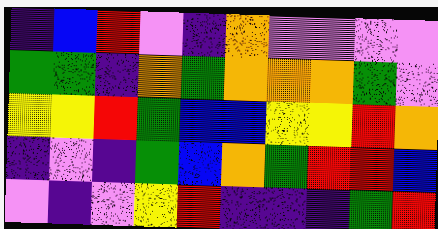[["indigo", "blue", "red", "violet", "indigo", "orange", "violet", "violet", "violet", "violet"], ["green", "green", "indigo", "orange", "green", "orange", "orange", "orange", "green", "violet"], ["yellow", "yellow", "red", "green", "blue", "blue", "yellow", "yellow", "red", "orange"], ["indigo", "violet", "indigo", "green", "blue", "orange", "green", "red", "red", "blue"], ["violet", "indigo", "violet", "yellow", "red", "indigo", "indigo", "indigo", "green", "red"]]